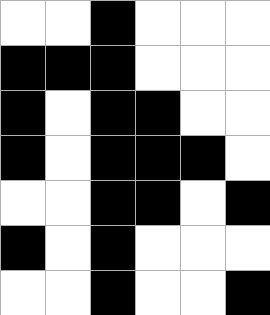[["white", "white", "black", "white", "white", "white"], ["black", "black", "black", "white", "white", "white"], ["black", "white", "black", "black", "white", "white"], ["black", "white", "black", "black", "black", "white"], ["white", "white", "black", "black", "white", "black"], ["black", "white", "black", "white", "white", "white"], ["white", "white", "black", "white", "white", "black"]]